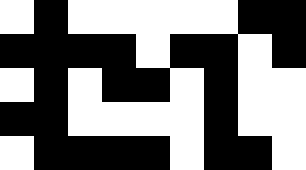[["white", "black", "white", "white", "white", "white", "white", "black", "black"], ["black", "black", "black", "black", "white", "black", "black", "white", "black"], ["white", "black", "white", "black", "black", "white", "black", "white", "white"], ["black", "black", "white", "white", "white", "white", "black", "white", "white"], ["white", "black", "black", "black", "black", "white", "black", "black", "white"]]